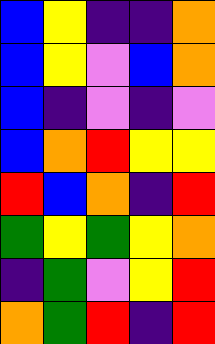[["blue", "yellow", "indigo", "indigo", "orange"], ["blue", "yellow", "violet", "blue", "orange"], ["blue", "indigo", "violet", "indigo", "violet"], ["blue", "orange", "red", "yellow", "yellow"], ["red", "blue", "orange", "indigo", "red"], ["green", "yellow", "green", "yellow", "orange"], ["indigo", "green", "violet", "yellow", "red"], ["orange", "green", "red", "indigo", "red"]]